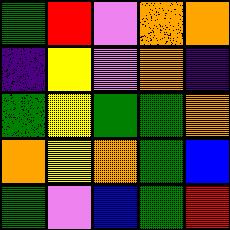[["green", "red", "violet", "orange", "orange"], ["indigo", "yellow", "violet", "orange", "indigo"], ["green", "yellow", "green", "green", "orange"], ["orange", "yellow", "orange", "green", "blue"], ["green", "violet", "blue", "green", "red"]]